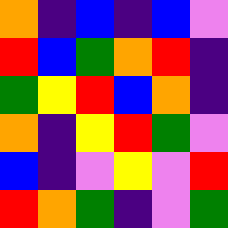[["orange", "indigo", "blue", "indigo", "blue", "violet"], ["red", "blue", "green", "orange", "red", "indigo"], ["green", "yellow", "red", "blue", "orange", "indigo"], ["orange", "indigo", "yellow", "red", "green", "violet"], ["blue", "indigo", "violet", "yellow", "violet", "red"], ["red", "orange", "green", "indigo", "violet", "green"]]